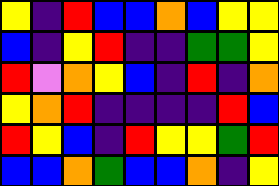[["yellow", "indigo", "red", "blue", "blue", "orange", "blue", "yellow", "yellow"], ["blue", "indigo", "yellow", "red", "indigo", "indigo", "green", "green", "yellow"], ["red", "violet", "orange", "yellow", "blue", "indigo", "red", "indigo", "orange"], ["yellow", "orange", "red", "indigo", "indigo", "indigo", "indigo", "red", "blue"], ["red", "yellow", "blue", "indigo", "red", "yellow", "yellow", "green", "red"], ["blue", "blue", "orange", "green", "blue", "blue", "orange", "indigo", "yellow"]]